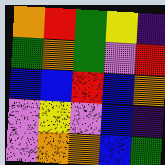[["orange", "red", "green", "yellow", "indigo"], ["green", "orange", "green", "violet", "red"], ["blue", "blue", "red", "blue", "orange"], ["violet", "yellow", "violet", "blue", "indigo"], ["violet", "orange", "orange", "blue", "green"]]